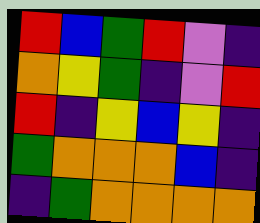[["red", "blue", "green", "red", "violet", "indigo"], ["orange", "yellow", "green", "indigo", "violet", "red"], ["red", "indigo", "yellow", "blue", "yellow", "indigo"], ["green", "orange", "orange", "orange", "blue", "indigo"], ["indigo", "green", "orange", "orange", "orange", "orange"]]